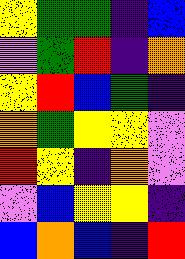[["yellow", "green", "green", "indigo", "blue"], ["violet", "green", "red", "indigo", "orange"], ["yellow", "red", "blue", "green", "indigo"], ["orange", "green", "yellow", "yellow", "violet"], ["red", "yellow", "indigo", "orange", "violet"], ["violet", "blue", "yellow", "yellow", "indigo"], ["blue", "orange", "blue", "indigo", "red"]]